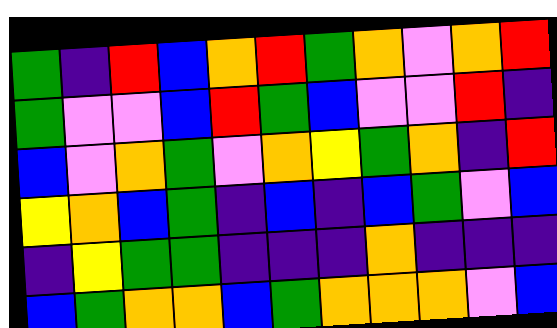[["green", "indigo", "red", "blue", "orange", "red", "green", "orange", "violet", "orange", "red"], ["green", "violet", "violet", "blue", "red", "green", "blue", "violet", "violet", "red", "indigo"], ["blue", "violet", "orange", "green", "violet", "orange", "yellow", "green", "orange", "indigo", "red"], ["yellow", "orange", "blue", "green", "indigo", "blue", "indigo", "blue", "green", "violet", "blue"], ["indigo", "yellow", "green", "green", "indigo", "indigo", "indigo", "orange", "indigo", "indigo", "indigo"], ["blue", "green", "orange", "orange", "blue", "green", "orange", "orange", "orange", "violet", "blue"]]